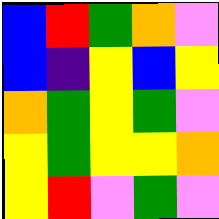[["blue", "red", "green", "orange", "violet"], ["blue", "indigo", "yellow", "blue", "yellow"], ["orange", "green", "yellow", "green", "violet"], ["yellow", "green", "yellow", "yellow", "orange"], ["yellow", "red", "violet", "green", "violet"]]